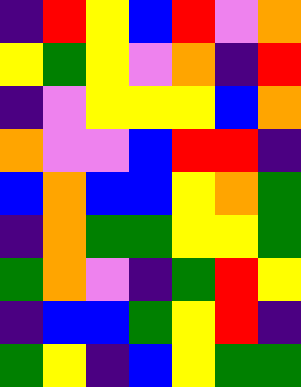[["indigo", "red", "yellow", "blue", "red", "violet", "orange"], ["yellow", "green", "yellow", "violet", "orange", "indigo", "red"], ["indigo", "violet", "yellow", "yellow", "yellow", "blue", "orange"], ["orange", "violet", "violet", "blue", "red", "red", "indigo"], ["blue", "orange", "blue", "blue", "yellow", "orange", "green"], ["indigo", "orange", "green", "green", "yellow", "yellow", "green"], ["green", "orange", "violet", "indigo", "green", "red", "yellow"], ["indigo", "blue", "blue", "green", "yellow", "red", "indigo"], ["green", "yellow", "indigo", "blue", "yellow", "green", "green"]]